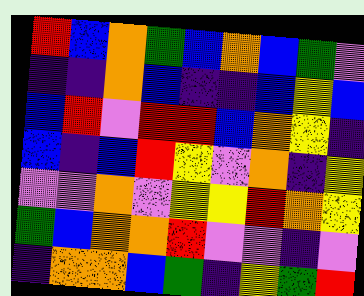[["red", "blue", "orange", "green", "blue", "orange", "blue", "green", "violet"], ["indigo", "indigo", "orange", "blue", "indigo", "indigo", "blue", "yellow", "blue"], ["blue", "red", "violet", "red", "red", "blue", "orange", "yellow", "indigo"], ["blue", "indigo", "blue", "red", "yellow", "violet", "orange", "indigo", "yellow"], ["violet", "violet", "orange", "violet", "yellow", "yellow", "red", "orange", "yellow"], ["green", "blue", "orange", "orange", "red", "violet", "violet", "indigo", "violet"], ["indigo", "orange", "orange", "blue", "green", "indigo", "yellow", "green", "red"]]